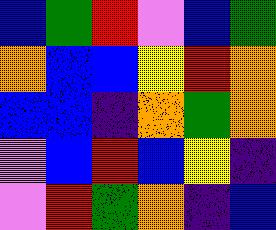[["blue", "green", "red", "violet", "blue", "green"], ["orange", "blue", "blue", "yellow", "red", "orange"], ["blue", "blue", "indigo", "orange", "green", "orange"], ["violet", "blue", "red", "blue", "yellow", "indigo"], ["violet", "red", "green", "orange", "indigo", "blue"]]